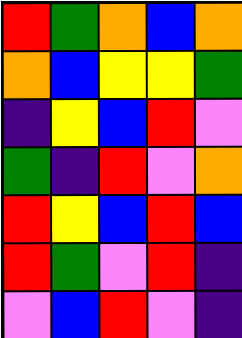[["red", "green", "orange", "blue", "orange"], ["orange", "blue", "yellow", "yellow", "green"], ["indigo", "yellow", "blue", "red", "violet"], ["green", "indigo", "red", "violet", "orange"], ["red", "yellow", "blue", "red", "blue"], ["red", "green", "violet", "red", "indigo"], ["violet", "blue", "red", "violet", "indigo"]]